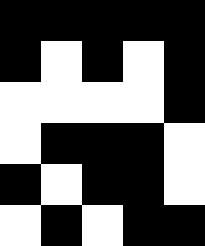[["black", "black", "black", "black", "black"], ["black", "white", "black", "white", "black"], ["white", "white", "white", "white", "black"], ["white", "black", "black", "black", "white"], ["black", "white", "black", "black", "white"], ["white", "black", "white", "black", "black"]]